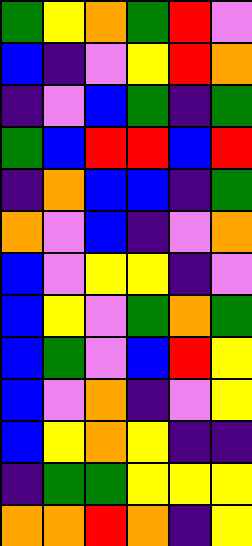[["green", "yellow", "orange", "green", "red", "violet"], ["blue", "indigo", "violet", "yellow", "red", "orange"], ["indigo", "violet", "blue", "green", "indigo", "green"], ["green", "blue", "red", "red", "blue", "red"], ["indigo", "orange", "blue", "blue", "indigo", "green"], ["orange", "violet", "blue", "indigo", "violet", "orange"], ["blue", "violet", "yellow", "yellow", "indigo", "violet"], ["blue", "yellow", "violet", "green", "orange", "green"], ["blue", "green", "violet", "blue", "red", "yellow"], ["blue", "violet", "orange", "indigo", "violet", "yellow"], ["blue", "yellow", "orange", "yellow", "indigo", "indigo"], ["indigo", "green", "green", "yellow", "yellow", "yellow"], ["orange", "orange", "red", "orange", "indigo", "yellow"]]